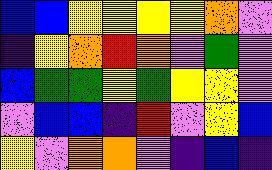[["blue", "blue", "yellow", "yellow", "yellow", "yellow", "orange", "violet"], ["indigo", "yellow", "orange", "red", "orange", "violet", "green", "violet"], ["blue", "green", "green", "yellow", "green", "yellow", "yellow", "violet"], ["violet", "blue", "blue", "indigo", "red", "violet", "yellow", "blue"], ["yellow", "violet", "orange", "orange", "violet", "indigo", "blue", "indigo"]]